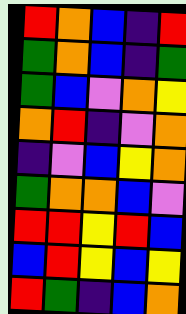[["red", "orange", "blue", "indigo", "red"], ["green", "orange", "blue", "indigo", "green"], ["green", "blue", "violet", "orange", "yellow"], ["orange", "red", "indigo", "violet", "orange"], ["indigo", "violet", "blue", "yellow", "orange"], ["green", "orange", "orange", "blue", "violet"], ["red", "red", "yellow", "red", "blue"], ["blue", "red", "yellow", "blue", "yellow"], ["red", "green", "indigo", "blue", "orange"]]